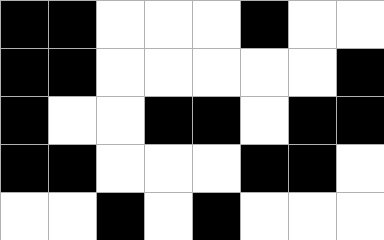[["black", "black", "white", "white", "white", "black", "white", "white"], ["black", "black", "white", "white", "white", "white", "white", "black"], ["black", "white", "white", "black", "black", "white", "black", "black"], ["black", "black", "white", "white", "white", "black", "black", "white"], ["white", "white", "black", "white", "black", "white", "white", "white"]]